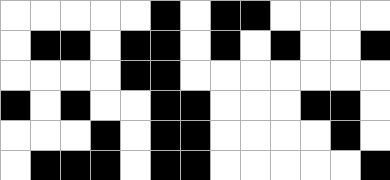[["white", "white", "white", "white", "white", "black", "white", "black", "black", "white", "white", "white", "white"], ["white", "black", "black", "white", "black", "black", "white", "black", "white", "black", "white", "white", "black"], ["white", "white", "white", "white", "black", "black", "white", "white", "white", "white", "white", "white", "white"], ["black", "white", "black", "white", "white", "black", "black", "white", "white", "white", "black", "black", "white"], ["white", "white", "white", "black", "white", "black", "black", "white", "white", "white", "white", "black", "white"], ["white", "black", "black", "black", "white", "black", "black", "white", "white", "white", "white", "white", "black"]]